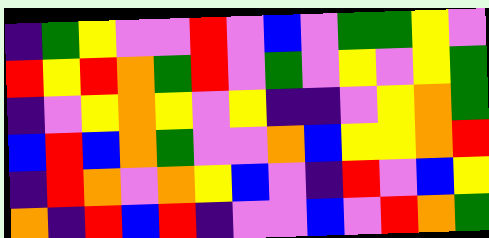[["indigo", "green", "yellow", "violet", "violet", "red", "violet", "blue", "violet", "green", "green", "yellow", "violet"], ["red", "yellow", "red", "orange", "green", "red", "violet", "green", "violet", "yellow", "violet", "yellow", "green"], ["indigo", "violet", "yellow", "orange", "yellow", "violet", "yellow", "indigo", "indigo", "violet", "yellow", "orange", "green"], ["blue", "red", "blue", "orange", "green", "violet", "violet", "orange", "blue", "yellow", "yellow", "orange", "red"], ["indigo", "red", "orange", "violet", "orange", "yellow", "blue", "violet", "indigo", "red", "violet", "blue", "yellow"], ["orange", "indigo", "red", "blue", "red", "indigo", "violet", "violet", "blue", "violet", "red", "orange", "green"]]